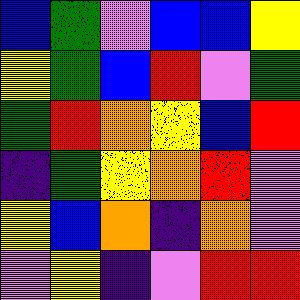[["blue", "green", "violet", "blue", "blue", "yellow"], ["yellow", "green", "blue", "red", "violet", "green"], ["green", "red", "orange", "yellow", "blue", "red"], ["indigo", "green", "yellow", "orange", "red", "violet"], ["yellow", "blue", "orange", "indigo", "orange", "violet"], ["violet", "yellow", "indigo", "violet", "red", "red"]]